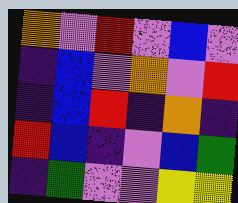[["orange", "violet", "red", "violet", "blue", "violet"], ["indigo", "blue", "violet", "orange", "violet", "red"], ["indigo", "blue", "red", "indigo", "orange", "indigo"], ["red", "blue", "indigo", "violet", "blue", "green"], ["indigo", "green", "violet", "violet", "yellow", "yellow"]]